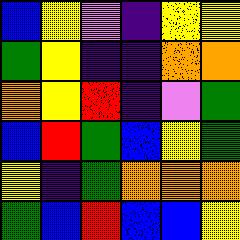[["blue", "yellow", "violet", "indigo", "yellow", "yellow"], ["green", "yellow", "indigo", "indigo", "orange", "orange"], ["orange", "yellow", "red", "indigo", "violet", "green"], ["blue", "red", "green", "blue", "yellow", "green"], ["yellow", "indigo", "green", "orange", "orange", "orange"], ["green", "blue", "red", "blue", "blue", "yellow"]]